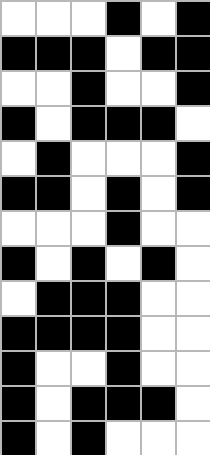[["white", "white", "white", "black", "white", "black"], ["black", "black", "black", "white", "black", "black"], ["white", "white", "black", "white", "white", "black"], ["black", "white", "black", "black", "black", "white"], ["white", "black", "white", "white", "white", "black"], ["black", "black", "white", "black", "white", "black"], ["white", "white", "white", "black", "white", "white"], ["black", "white", "black", "white", "black", "white"], ["white", "black", "black", "black", "white", "white"], ["black", "black", "black", "black", "white", "white"], ["black", "white", "white", "black", "white", "white"], ["black", "white", "black", "black", "black", "white"], ["black", "white", "black", "white", "white", "white"]]